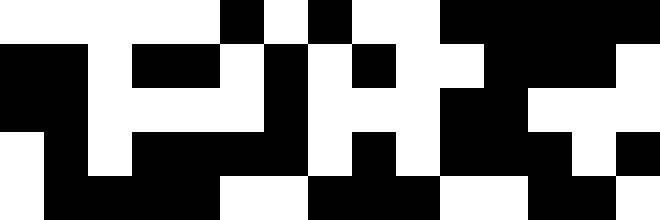[["white", "white", "white", "white", "white", "black", "white", "black", "white", "white", "black", "black", "black", "black", "black"], ["black", "black", "white", "black", "black", "white", "black", "white", "black", "white", "white", "black", "black", "black", "white"], ["black", "black", "white", "white", "white", "white", "black", "white", "white", "white", "black", "black", "white", "white", "white"], ["white", "black", "white", "black", "black", "black", "black", "white", "black", "white", "black", "black", "black", "white", "black"], ["white", "black", "black", "black", "black", "white", "white", "black", "black", "black", "white", "white", "black", "black", "white"]]